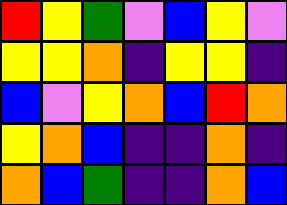[["red", "yellow", "green", "violet", "blue", "yellow", "violet"], ["yellow", "yellow", "orange", "indigo", "yellow", "yellow", "indigo"], ["blue", "violet", "yellow", "orange", "blue", "red", "orange"], ["yellow", "orange", "blue", "indigo", "indigo", "orange", "indigo"], ["orange", "blue", "green", "indigo", "indigo", "orange", "blue"]]